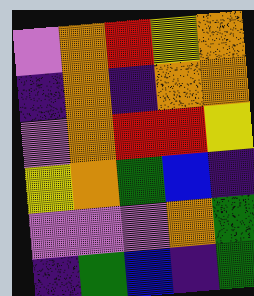[["violet", "orange", "red", "yellow", "orange"], ["indigo", "orange", "indigo", "orange", "orange"], ["violet", "orange", "red", "red", "yellow"], ["yellow", "orange", "green", "blue", "indigo"], ["violet", "violet", "violet", "orange", "green"], ["indigo", "green", "blue", "indigo", "green"]]